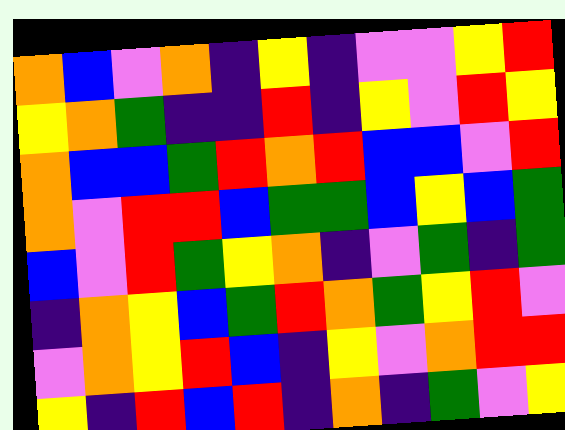[["orange", "blue", "violet", "orange", "indigo", "yellow", "indigo", "violet", "violet", "yellow", "red"], ["yellow", "orange", "green", "indigo", "indigo", "red", "indigo", "yellow", "violet", "red", "yellow"], ["orange", "blue", "blue", "green", "red", "orange", "red", "blue", "blue", "violet", "red"], ["orange", "violet", "red", "red", "blue", "green", "green", "blue", "yellow", "blue", "green"], ["blue", "violet", "red", "green", "yellow", "orange", "indigo", "violet", "green", "indigo", "green"], ["indigo", "orange", "yellow", "blue", "green", "red", "orange", "green", "yellow", "red", "violet"], ["violet", "orange", "yellow", "red", "blue", "indigo", "yellow", "violet", "orange", "red", "red"], ["yellow", "indigo", "red", "blue", "red", "indigo", "orange", "indigo", "green", "violet", "yellow"]]